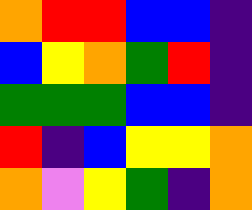[["orange", "red", "red", "blue", "blue", "indigo"], ["blue", "yellow", "orange", "green", "red", "indigo"], ["green", "green", "green", "blue", "blue", "indigo"], ["red", "indigo", "blue", "yellow", "yellow", "orange"], ["orange", "violet", "yellow", "green", "indigo", "orange"]]